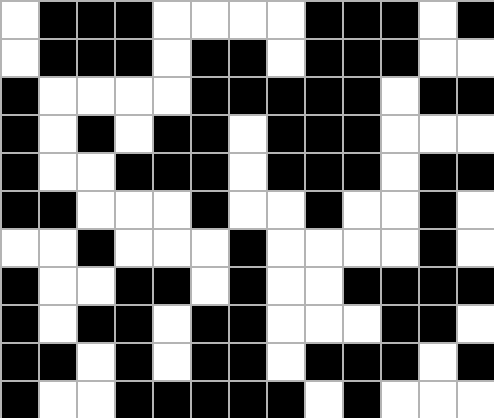[["white", "black", "black", "black", "white", "white", "white", "white", "black", "black", "black", "white", "black"], ["white", "black", "black", "black", "white", "black", "black", "white", "black", "black", "black", "white", "white"], ["black", "white", "white", "white", "white", "black", "black", "black", "black", "black", "white", "black", "black"], ["black", "white", "black", "white", "black", "black", "white", "black", "black", "black", "white", "white", "white"], ["black", "white", "white", "black", "black", "black", "white", "black", "black", "black", "white", "black", "black"], ["black", "black", "white", "white", "white", "black", "white", "white", "black", "white", "white", "black", "white"], ["white", "white", "black", "white", "white", "white", "black", "white", "white", "white", "white", "black", "white"], ["black", "white", "white", "black", "black", "white", "black", "white", "white", "black", "black", "black", "black"], ["black", "white", "black", "black", "white", "black", "black", "white", "white", "white", "black", "black", "white"], ["black", "black", "white", "black", "white", "black", "black", "white", "black", "black", "black", "white", "black"], ["black", "white", "white", "black", "black", "black", "black", "black", "white", "black", "white", "white", "white"]]